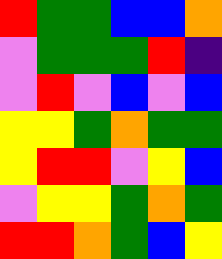[["red", "green", "green", "blue", "blue", "orange"], ["violet", "green", "green", "green", "red", "indigo"], ["violet", "red", "violet", "blue", "violet", "blue"], ["yellow", "yellow", "green", "orange", "green", "green"], ["yellow", "red", "red", "violet", "yellow", "blue"], ["violet", "yellow", "yellow", "green", "orange", "green"], ["red", "red", "orange", "green", "blue", "yellow"]]